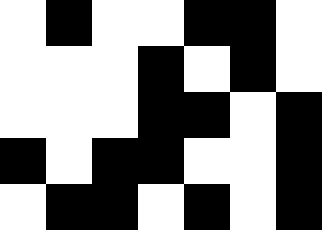[["white", "black", "white", "white", "black", "black", "white"], ["white", "white", "white", "black", "white", "black", "white"], ["white", "white", "white", "black", "black", "white", "black"], ["black", "white", "black", "black", "white", "white", "black"], ["white", "black", "black", "white", "black", "white", "black"]]